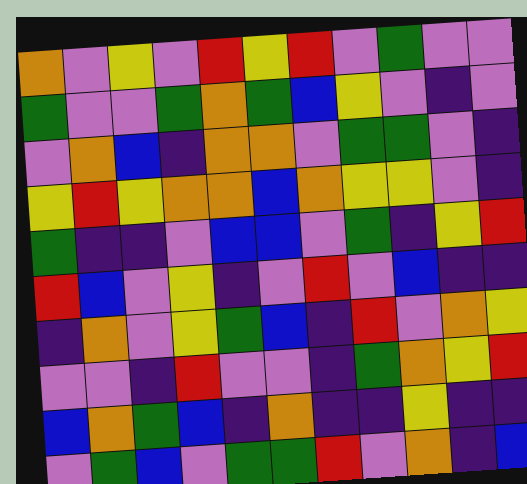[["orange", "violet", "yellow", "violet", "red", "yellow", "red", "violet", "green", "violet", "violet"], ["green", "violet", "violet", "green", "orange", "green", "blue", "yellow", "violet", "indigo", "violet"], ["violet", "orange", "blue", "indigo", "orange", "orange", "violet", "green", "green", "violet", "indigo"], ["yellow", "red", "yellow", "orange", "orange", "blue", "orange", "yellow", "yellow", "violet", "indigo"], ["green", "indigo", "indigo", "violet", "blue", "blue", "violet", "green", "indigo", "yellow", "red"], ["red", "blue", "violet", "yellow", "indigo", "violet", "red", "violet", "blue", "indigo", "indigo"], ["indigo", "orange", "violet", "yellow", "green", "blue", "indigo", "red", "violet", "orange", "yellow"], ["violet", "violet", "indigo", "red", "violet", "violet", "indigo", "green", "orange", "yellow", "red"], ["blue", "orange", "green", "blue", "indigo", "orange", "indigo", "indigo", "yellow", "indigo", "indigo"], ["violet", "green", "blue", "violet", "green", "green", "red", "violet", "orange", "indigo", "blue"]]